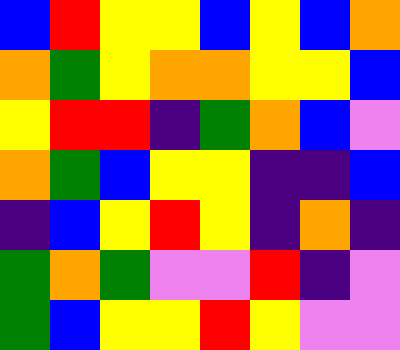[["blue", "red", "yellow", "yellow", "blue", "yellow", "blue", "orange"], ["orange", "green", "yellow", "orange", "orange", "yellow", "yellow", "blue"], ["yellow", "red", "red", "indigo", "green", "orange", "blue", "violet"], ["orange", "green", "blue", "yellow", "yellow", "indigo", "indigo", "blue"], ["indigo", "blue", "yellow", "red", "yellow", "indigo", "orange", "indigo"], ["green", "orange", "green", "violet", "violet", "red", "indigo", "violet"], ["green", "blue", "yellow", "yellow", "red", "yellow", "violet", "violet"]]